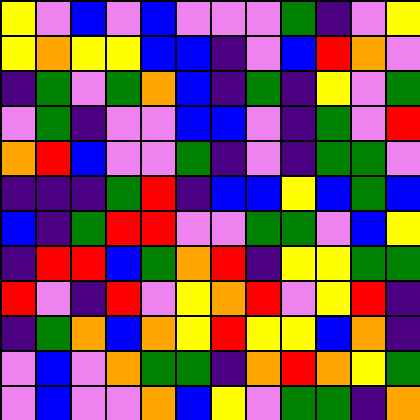[["yellow", "violet", "blue", "violet", "blue", "violet", "violet", "violet", "green", "indigo", "violet", "yellow"], ["yellow", "orange", "yellow", "yellow", "blue", "blue", "indigo", "violet", "blue", "red", "orange", "violet"], ["indigo", "green", "violet", "green", "orange", "blue", "indigo", "green", "indigo", "yellow", "violet", "green"], ["violet", "green", "indigo", "violet", "violet", "blue", "blue", "violet", "indigo", "green", "violet", "red"], ["orange", "red", "blue", "violet", "violet", "green", "indigo", "violet", "indigo", "green", "green", "violet"], ["indigo", "indigo", "indigo", "green", "red", "indigo", "blue", "blue", "yellow", "blue", "green", "blue"], ["blue", "indigo", "green", "red", "red", "violet", "violet", "green", "green", "violet", "blue", "yellow"], ["indigo", "red", "red", "blue", "green", "orange", "red", "indigo", "yellow", "yellow", "green", "green"], ["red", "violet", "indigo", "red", "violet", "yellow", "orange", "red", "violet", "yellow", "red", "indigo"], ["indigo", "green", "orange", "blue", "orange", "yellow", "red", "yellow", "yellow", "blue", "orange", "indigo"], ["violet", "blue", "violet", "orange", "green", "green", "indigo", "orange", "red", "orange", "yellow", "green"], ["violet", "blue", "violet", "violet", "orange", "blue", "yellow", "violet", "green", "green", "indigo", "orange"]]